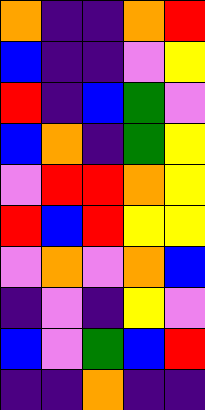[["orange", "indigo", "indigo", "orange", "red"], ["blue", "indigo", "indigo", "violet", "yellow"], ["red", "indigo", "blue", "green", "violet"], ["blue", "orange", "indigo", "green", "yellow"], ["violet", "red", "red", "orange", "yellow"], ["red", "blue", "red", "yellow", "yellow"], ["violet", "orange", "violet", "orange", "blue"], ["indigo", "violet", "indigo", "yellow", "violet"], ["blue", "violet", "green", "blue", "red"], ["indigo", "indigo", "orange", "indigo", "indigo"]]